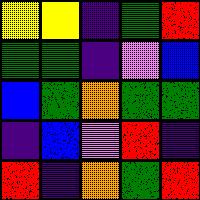[["yellow", "yellow", "indigo", "green", "red"], ["green", "green", "indigo", "violet", "blue"], ["blue", "green", "orange", "green", "green"], ["indigo", "blue", "violet", "red", "indigo"], ["red", "indigo", "orange", "green", "red"]]